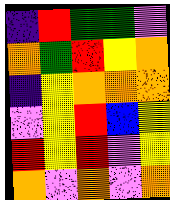[["indigo", "red", "green", "green", "violet"], ["orange", "green", "red", "yellow", "orange"], ["indigo", "yellow", "orange", "orange", "orange"], ["violet", "yellow", "red", "blue", "yellow"], ["red", "yellow", "red", "violet", "yellow"], ["orange", "violet", "orange", "violet", "orange"]]